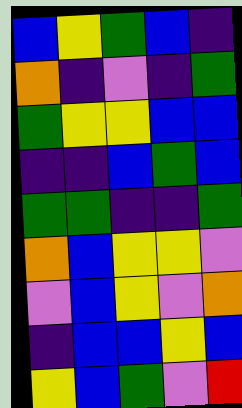[["blue", "yellow", "green", "blue", "indigo"], ["orange", "indigo", "violet", "indigo", "green"], ["green", "yellow", "yellow", "blue", "blue"], ["indigo", "indigo", "blue", "green", "blue"], ["green", "green", "indigo", "indigo", "green"], ["orange", "blue", "yellow", "yellow", "violet"], ["violet", "blue", "yellow", "violet", "orange"], ["indigo", "blue", "blue", "yellow", "blue"], ["yellow", "blue", "green", "violet", "red"]]